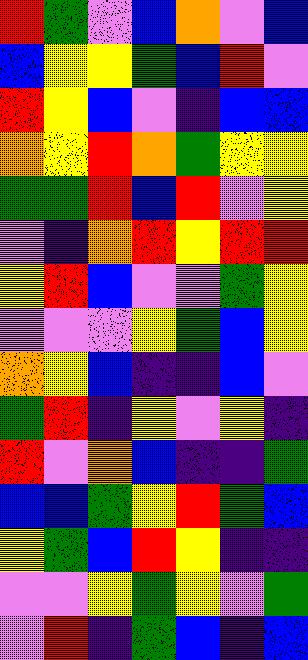[["red", "green", "violet", "blue", "orange", "violet", "blue"], ["blue", "yellow", "yellow", "green", "blue", "red", "violet"], ["red", "yellow", "blue", "violet", "indigo", "blue", "blue"], ["orange", "yellow", "red", "orange", "green", "yellow", "yellow"], ["green", "green", "red", "blue", "red", "violet", "yellow"], ["violet", "indigo", "orange", "red", "yellow", "red", "red"], ["yellow", "red", "blue", "violet", "violet", "green", "yellow"], ["violet", "violet", "violet", "yellow", "green", "blue", "yellow"], ["orange", "yellow", "blue", "indigo", "indigo", "blue", "violet"], ["green", "red", "indigo", "yellow", "violet", "yellow", "indigo"], ["red", "violet", "orange", "blue", "indigo", "indigo", "green"], ["blue", "blue", "green", "yellow", "red", "green", "blue"], ["yellow", "green", "blue", "red", "yellow", "indigo", "indigo"], ["violet", "violet", "yellow", "green", "yellow", "violet", "green"], ["violet", "red", "indigo", "green", "blue", "indigo", "blue"]]